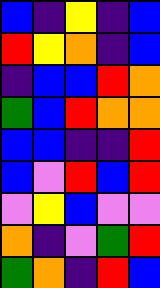[["blue", "indigo", "yellow", "indigo", "blue"], ["red", "yellow", "orange", "indigo", "blue"], ["indigo", "blue", "blue", "red", "orange"], ["green", "blue", "red", "orange", "orange"], ["blue", "blue", "indigo", "indigo", "red"], ["blue", "violet", "red", "blue", "red"], ["violet", "yellow", "blue", "violet", "violet"], ["orange", "indigo", "violet", "green", "red"], ["green", "orange", "indigo", "red", "blue"]]